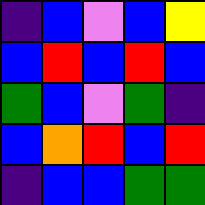[["indigo", "blue", "violet", "blue", "yellow"], ["blue", "red", "blue", "red", "blue"], ["green", "blue", "violet", "green", "indigo"], ["blue", "orange", "red", "blue", "red"], ["indigo", "blue", "blue", "green", "green"]]